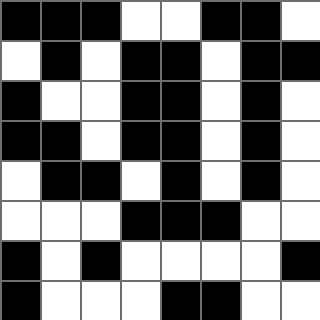[["black", "black", "black", "white", "white", "black", "black", "white"], ["white", "black", "white", "black", "black", "white", "black", "black"], ["black", "white", "white", "black", "black", "white", "black", "white"], ["black", "black", "white", "black", "black", "white", "black", "white"], ["white", "black", "black", "white", "black", "white", "black", "white"], ["white", "white", "white", "black", "black", "black", "white", "white"], ["black", "white", "black", "white", "white", "white", "white", "black"], ["black", "white", "white", "white", "black", "black", "white", "white"]]